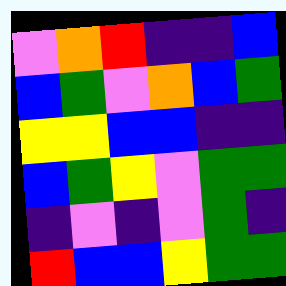[["violet", "orange", "red", "indigo", "indigo", "blue"], ["blue", "green", "violet", "orange", "blue", "green"], ["yellow", "yellow", "blue", "blue", "indigo", "indigo"], ["blue", "green", "yellow", "violet", "green", "green"], ["indigo", "violet", "indigo", "violet", "green", "indigo"], ["red", "blue", "blue", "yellow", "green", "green"]]